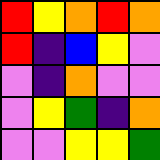[["red", "yellow", "orange", "red", "orange"], ["red", "indigo", "blue", "yellow", "violet"], ["violet", "indigo", "orange", "violet", "violet"], ["violet", "yellow", "green", "indigo", "orange"], ["violet", "violet", "yellow", "yellow", "green"]]